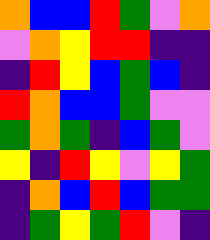[["orange", "blue", "blue", "red", "green", "violet", "orange"], ["violet", "orange", "yellow", "red", "red", "indigo", "indigo"], ["indigo", "red", "yellow", "blue", "green", "blue", "indigo"], ["red", "orange", "blue", "blue", "green", "violet", "violet"], ["green", "orange", "green", "indigo", "blue", "green", "violet"], ["yellow", "indigo", "red", "yellow", "violet", "yellow", "green"], ["indigo", "orange", "blue", "red", "blue", "green", "green"], ["indigo", "green", "yellow", "green", "red", "violet", "indigo"]]